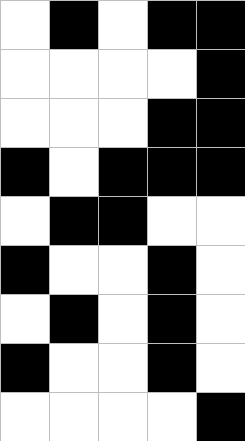[["white", "black", "white", "black", "black"], ["white", "white", "white", "white", "black"], ["white", "white", "white", "black", "black"], ["black", "white", "black", "black", "black"], ["white", "black", "black", "white", "white"], ["black", "white", "white", "black", "white"], ["white", "black", "white", "black", "white"], ["black", "white", "white", "black", "white"], ["white", "white", "white", "white", "black"]]